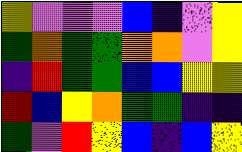[["yellow", "violet", "violet", "violet", "blue", "indigo", "violet", "yellow"], ["green", "orange", "green", "green", "orange", "orange", "violet", "yellow"], ["indigo", "red", "green", "green", "blue", "blue", "yellow", "yellow"], ["red", "blue", "yellow", "orange", "green", "green", "indigo", "indigo"], ["green", "violet", "red", "yellow", "blue", "indigo", "blue", "yellow"]]